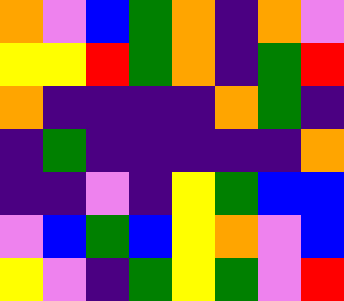[["orange", "violet", "blue", "green", "orange", "indigo", "orange", "violet"], ["yellow", "yellow", "red", "green", "orange", "indigo", "green", "red"], ["orange", "indigo", "indigo", "indigo", "indigo", "orange", "green", "indigo"], ["indigo", "green", "indigo", "indigo", "indigo", "indigo", "indigo", "orange"], ["indigo", "indigo", "violet", "indigo", "yellow", "green", "blue", "blue"], ["violet", "blue", "green", "blue", "yellow", "orange", "violet", "blue"], ["yellow", "violet", "indigo", "green", "yellow", "green", "violet", "red"]]